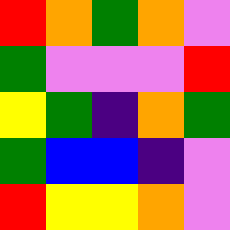[["red", "orange", "green", "orange", "violet"], ["green", "violet", "violet", "violet", "red"], ["yellow", "green", "indigo", "orange", "green"], ["green", "blue", "blue", "indigo", "violet"], ["red", "yellow", "yellow", "orange", "violet"]]